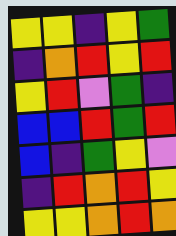[["yellow", "yellow", "indigo", "yellow", "green"], ["indigo", "orange", "red", "yellow", "red"], ["yellow", "red", "violet", "green", "indigo"], ["blue", "blue", "red", "green", "red"], ["blue", "indigo", "green", "yellow", "violet"], ["indigo", "red", "orange", "red", "yellow"], ["yellow", "yellow", "orange", "red", "orange"]]